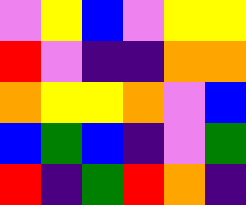[["violet", "yellow", "blue", "violet", "yellow", "yellow"], ["red", "violet", "indigo", "indigo", "orange", "orange"], ["orange", "yellow", "yellow", "orange", "violet", "blue"], ["blue", "green", "blue", "indigo", "violet", "green"], ["red", "indigo", "green", "red", "orange", "indigo"]]